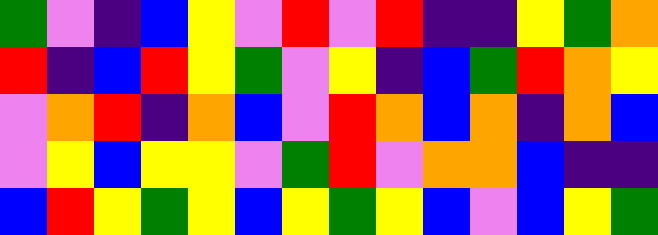[["green", "violet", "indigo", "blue", "yellow", "violet", "red", "violet", "red", "indigo", "indigo", "yellow", "green", "orange"], ["red", "indigo", "blue", "red", "yellow", "green", "violet", "yellow", "indigo", "blue", "green", "red", "orange", "yellow"], ["violet", "orange", "red", "indigo", "orange", "blue", "violet", "red", "orange", "blue", "orange", "indigo", "orange", "blue"], ["violet", "yellow", "blue", "yellow", "yellow", "violet", "green", "red", "violet", "orange", "orange", "blue", "indigo", "indigo"], ["blue", "red", "yellow", "green", "yellow", "blue", "yellow", "green", "yellow", "blue", "violet", "blue", "yellow", "green"]]